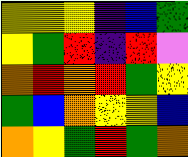[["yellow", "yellow", "yellow", "indigo", "blue", "green"], ["yellow", "green", "red", "indigo", "red", "violet"], ["orange", "red", "orange", "red", "green", "yellow"], ["green", "blue", "orange", "yellow", "yellow", "blue"], ["orange", "yellow", "green", "red", "green", "orange"]]